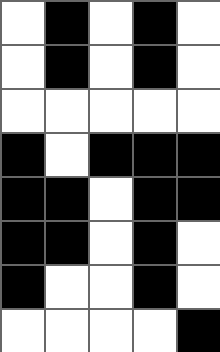[["white", "black", "white", "black", "white"], ["white", "black", "white", "black", "white"], ["white", "white", "white", "white", "white"], ["black", "white", "black", "black", "black"], ["black", "black", "white", "black", "black"], ["black", "black", "white", "black", "white"], ["black", "white", "white", "black", "white"], ["white", "white", "white", "white", "black"]]